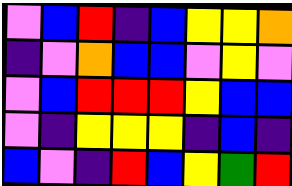[["violet", "blue", "red", "indigo", "blue", "yellow", "yellow", "orange"], ["indigo", "violet", "orange", "blue", "blue", "violet", "yellow", "violet"], ["violet", "blue", "red", "red", "red", "yellow", "blue", "blue"], ["violet", "indigo", "yellow", "yellow", "yellow", "indigo", "blue", "indigo"], ["blue", "violet", "indigo", "red", "blue", "yellow", "green", "red"]]